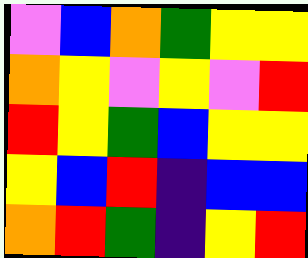[["violet", "blue", "orange", "green", "yellow", "yellow"], ["orange", "yellow", "violet", "yellow", "violet", "red"], ["red", "yellow", "green", "blue", "yellow", "yellow"], ["yellow", "blue", "red", "indigo", "blue", "blue"], ["orange", "red", "green", "indigo", "yellow", "red"]]